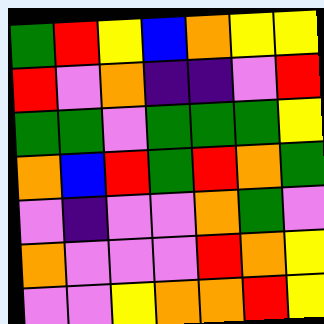[["green", "red", "yellow", "blue", "orange", "yellow", "yellow"], ["red", "violet", "orange", "indigo", "indigo", "violet", "red"], ["green", "green", "violet", "green", "green", "green", "yellow"], ["orange", "blue", "red", "green", "red", "orange", "green"], ["violet", "indigo", "violet", "violet", "orange", "green", "violet"], ["orange", "violet", "violet", "violet", "red", "orange", "yellow"], ["violet", "violet", "yellow", "orange", "orange", "red", "yellow"]]